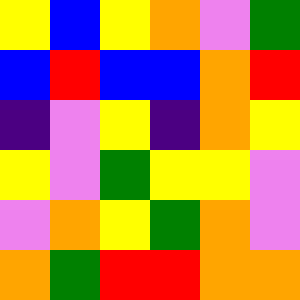[["yellow", "blue", "yellow", "orange", "violet", "green"], ["blue", "red", "blue", "blue", "orange", "red"], ["indigo", "violet", "yellow", "indigo", "orange", "yellow"], ["yellow", "violet", "green", "yellow", "yellow", "violet"], ["violet", "orange", "yellow", "green", "orange", "violet"], ["orange", "green", "red", "red", "orange", "orange"]]